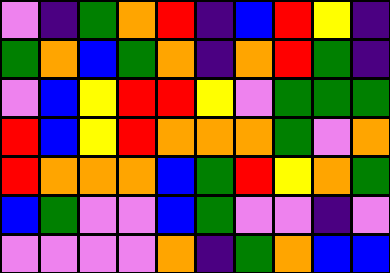[["violet", "indigo", "green", "orange", "red", "indigo", "blue", "red", "yellow", "indigo"], ["green", "orange", "blue", "green", "orange", "indigo", "orange", "red", "green", "indigo"], ["violet", "blue", "yellow", "red", "red", "yellow", "violet", "green", "green", "green"], ["red", "blue", "yellow", "red", "orange", "orange", "orange", "green", "violet", "orange"], ["red", "orange", "orange", "orange", "blue", "green", "red", "yellow", "orange", "green"], ["blue", "green", "violet", "violet", "blue", "green", "violet", "violet", "indigo", "violet"], ["violet", "violet", "violet", "violet", "orange", "indigo", "green", "orange", "blue", "blue"]]